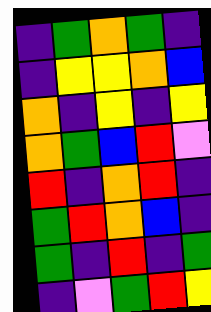[["indigo", "green", "orange", "green", "indigo"], ["indigo", "yellow", "yellow", "orange", "blue"], ["orange", "indigo", "yellow", "indigo", "yellow"], ["orange", "green", "blue", "red", "violet"], ["red", "indigo", "orange", "red", "indigo"], ["green", "red", "orange", "blue", "indigo"], ["green", "indigo", "red", "indigo", "green"], ["indigo", "violet", "green", "red", "yellow"]]